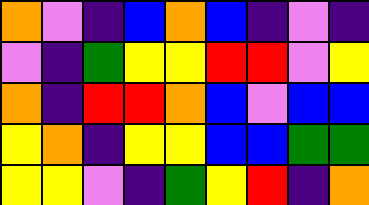[["orange", "violet", "indigo", "blue", "orange", "blue", "indigo", "violet", "indigo"], ["violet", "indigo", "green", "yellow", "yellow", "red", "red", "violet", "yellow"], ["orange", "indigo", "red", "red", "orange", "blue", "violet", "blue", "blue"], ["yellow", "orange", "indigo", "yellow", "yellow", "blue", "blue", "green", "green"], ["yellow", "yellow", "violet", "indigo", "green", "yellow", "red", "indigo", "orange"]]